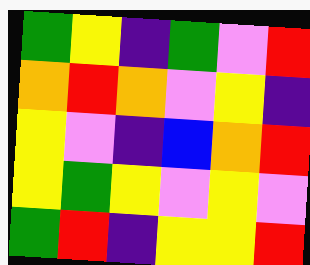[["green", "yellow", "indigo", "green", "violet", "red"], ["orange", "red", "orange", "violet", "yellow", "indigo"], ["yellow", "violet", "indigo", "blue", "orange", "red"], ["yellow", "green", "yellow", "violet", "yellow", "violet"], ["green", "red", "indigo", "yellow", "yellow", "red"]]